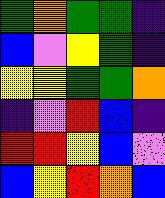[["green", "orange", "green", "green", "indigo"], ["blue", "violet", "yellow", "green", "indigo"], ["yellow", "yellow", "green", "green", "orange"], ["indigo", "violet", "red", "blue", "indigo"], ["red", "red", "yellow", "blue", "violet"], ["blue", "yellow", "red", "orange", "blue"]]